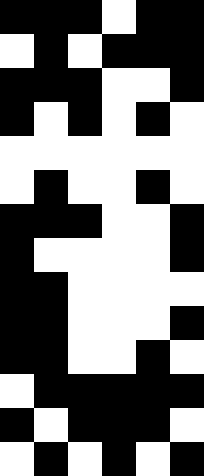[["black", "black", "black", "white", "black", "black"], ["white", "black", "white", "black", "black", "black"], ["black", "black", "black", "white", "white", "black"], ["black", "white", "black", "white", "black", "white"], ["white", "white", "white", "white", "white", "white"], ["white", "black", "white", "white", "black", "white"], ["black", "black", "black", "white", "white", "black"], ["black", "white", "white", "white", "white", "black"], ["black", "black", "white", "white", "white", "white"], ["black", "black", "white", "white", "white", "black"], ["black", "black", "white", "white", "black", "white"], ["white", "black", "black", "black", "black", "black"], ["black", "white", "black", "black", "black", "white"], ["white", "black", "white", "black", "white", "black"]]